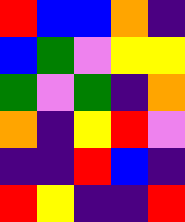[["red", "blue", "blue", "orange", "indigo"], ["blue", "green", "violet", "yellow", "yellow"], ["green", "violet", "green", "indigo", "orange"], ["orange", "indigo", "yellow", "red", "violet"], ["indigo", "indigo", "red", "blue", "indigo"], ["red", "yellow", "indigo", "indigo", "red"]]